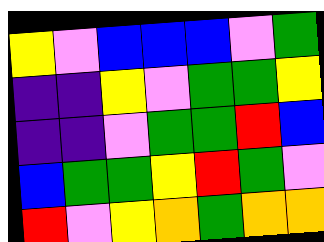[["yellow", "violet", "blue", "blue", "blue", "violet", "green"], ["indigo", "indigo", "yellow", "violet", "green", "green", "yellow"], ["indigo", "indigo", "violet", "green", "green", "red", "blue"], ["blue", "green", "green", "yellow", "red", "green", "violet"], ["red", "violet", "yellow", "orange", "green", "orange", "orange"]]